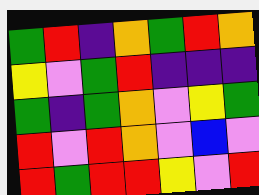[["green", "red", "indigo", "orange", "green", "red", "orange"], ["yellow", "violet", "green", "red", "indigo", "indigo", "indigo"], ["green", "indigo", "green", "orange", "violet", "yellow", "green"], ["red", "violet", "red", "orange", "violet", "blue", "violet"], ["red", "green", "red", "red", "yellow", "violet", "red"]]